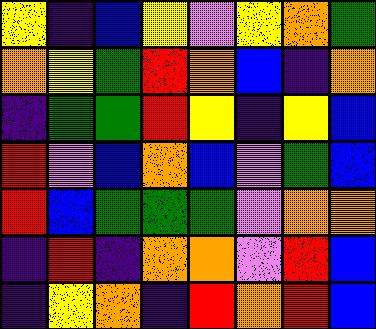[["yellow", "indigo", "blue", "yellow", "violet", "yellow", "orange", "green"], ["orange", "yellow", "green", "red", "orange", "blue", "indigo", "orange"], ["indigo", "green", "green", "red", "yellow", "indigo", "yellow", "blue"], ["red", "violet", "blue", "orange", "blue", "violet", "green", "blue"], ["red", "blue", "green", "green", "green", "violet", "orange", "orange"], ["indigo", "red", "indigo", "orange", "orange", "violet", "red", "blue"], ["indigo", "yellow", "orange", "indigo", "red", "orange", "red", "blue"]]